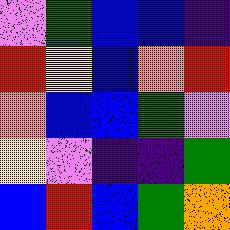[["violet", "green", "blue", "blue", "indigo"], ["red", "yellow", "blue", "orange", "red"], ["orange", "blue", "blue", "green", "violet"], ["yellow", "violet", "indigo", "indigo", "green"], ["blue", "red", "blue", "green", "orange"]]